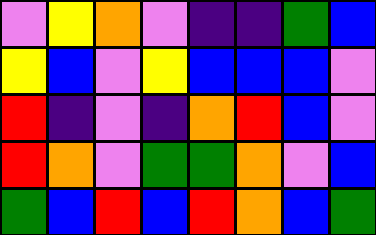[["violet", "yellow", "orange", "violet", "indigo", "indigo", "green", "blue"], ["yellow", "blue", "violet", "yellow", "blue", "blue", "blue", "violet"], ["red", "indigo", "violet", "indigo", "orange", "red", "blue", "violet"], ["red", "orange", "violet", "green", "green", "orange", "violet", "blue"], ["green", "blue", "red", "blue", "red", "orange", "blue", "green"]]